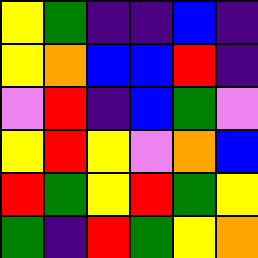[["yellow", "green", "indigo", "indigo", "blue", "indigo"], ["yellow", "orange", "blue", "blue", "red", "indigo"], ["violet", "red", "indigo", "blue", "green", "violet"], ["yellow", "red", "yellow", "violet", "orange", "blue"], ["red", "green", "yellow", "red", "green", "yellow"], ["green", "indigo", "red", "green", "yellow", "orange"]]